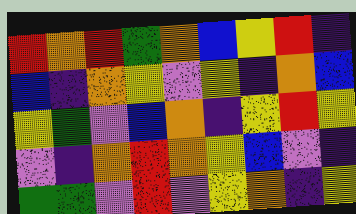[["red", "orange", "red", "green", "orange", "blue", "yellow", "red", "indigo"], ["blue", "indigo", "orange", "yellow", "violet", "yellow", "indigo", "orange", "blue"], ["yellow", "green", "violet", "blue", "orange", "indigo", "yellow", "red", "yellow"], ["violet", "indigo", "orange", "red", "orange", "yellow", "blue", "violet", "indigo"], ["green", "green", "violet", "red", "violet", "yellow", "orange", "indigo", "yellow"]]